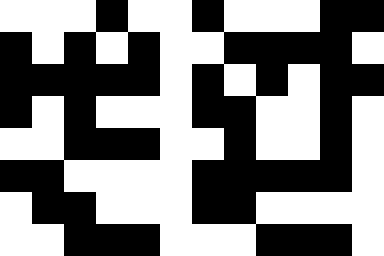[["white", "white", "white", "black", "white", "white", "black", "white", "white", "white", "black", "black"], ["black", "white", "black", "white", "black", "white", "white", "black", "black", "black", "black", "white"], ["black", "black", "black", "black", "black", "white", "black", "white", "black", "white", "black", "black"], ["black", "white", "black", "white", "white", "white", "black", "black", "white", "white", "black", "white"], ["white", "white", "black", "black", "black", "white", "white", "black", "white", "white", "black", "white"], ["black", "black", "white", "white", "white", "white", "black", "black", "black", "black", "black", "white"], ["white", "black", "black", "white", "white", "white", "black", "black", "white", "white", "white", "white"], ["white", "white", "black", "black", "black", "white", "white", "white", "black", "black", "black", "white"]]